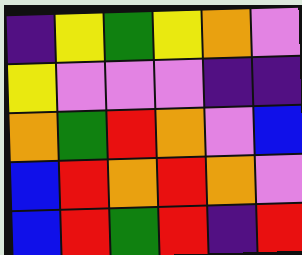[["indigo", "yellow", "green", "yellow", "orange", "violet"], ["yellow", "violet", "violet", "violet", "indigo", "indigo"], ["orange", "green", "red", "orange", "violet", "blue"], ["blue", "red", "orange", "red", "orange", "violet"], ["blue", "red", "green", "red", "indigo", "red"]]